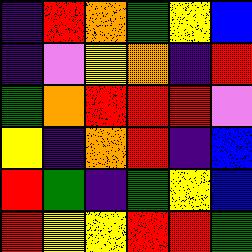[["indigo", "red", "orange", "green", "yellow", "blue"], ["indigo", "violet", "yellow", "orange", "indigo", "red"], ["green", "orange", "red", "red", "red", "violet"], ["yellow", "indigo", "orange", "red", "indigo", "blue"], ["red", "green", "indigo", "green", "yellow", "blue"], ["red", "yellow", "yellow", "red", "red", "green"]]